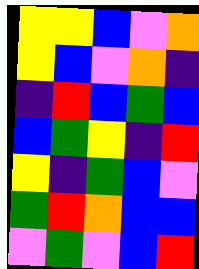[["yellow", "yellow", "blue", "violet", "orange"], ["yellow", "blue", "violet", "orange", "indigo"], ["indigo", "red", "blue", "green", "blue"], ["blue", "green", "yellow", "indigo", "red"], ["yellow", "indigo", "green", "blue", "violet"], ["green", "red", "orange", "blue", "blue"], ["violet", "green", "violet", "blue", "red"]]